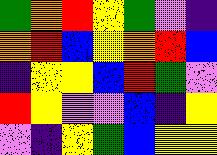[["green", "orange", "red", "yellow", "green", "violet", "indigo"], ["orange", "red", "blue", "yellow", "orange", "red", "blue"], ["indigo", "yellow", "yellow", "blue", "red", "green", "violet"], ["red", "yellow", "violet", "violet", "blue", "indigo", "yellow"], ["violet", "indigo", "yellow", "green", "blue", "yellow", "yellow"]]